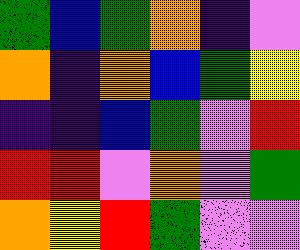[["green", "blue", "green", "orange", "indigo", "violet"], ["orange", "indigo", "orange", "blue", "green", "yellow"], ["indigo", "indigo", "blue", "green", "violet", "red"], ["red", "red", "violet", "orange", "violet", "green"], ["orange", "yellow", "red", "green", "violet", "violet"]]